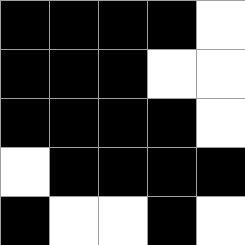[["black", "black", "black", "black", "white"], ["black", "black", "black", "white", "white"], ["black", "black", "black", "black", "white"], ["white", "black", "black", "black", "black"], ["black", "white", "white", "black", "white"]]